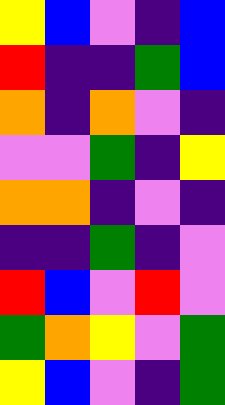[["yellow", "blue", "violet", "indigo", "blue"], ["red", "indigo", "indigo", "green", "blue"], ["orange", "indigo", "orange", "violet", "indigo"], ["violet", "violet", "green", "indigo", "yellow"], ["orange", "orange", "indigo", "violet", "indigo"], ["indigo", "indigo", "green", "indigo", "violet"], ["red", "blue", "violet", "red", "violet"], ["green", "orange", "yellow", "violet", "green"], ["yellow", "blue", "violet", "indigo", "green"]]